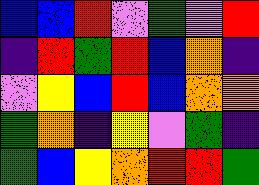[["blue", "blue", "red", "violet", "green", "violet", "red"], ["indigo", "red", "green", "red", "blue", "orange", "indigo"], ["violet", "yellow", "blue", "red", "blue", "orange", "orange"], ["green", "orange", "indigo", "yellow", "violet", "green", "indigo"], ["green", "blue", "yellow", "orange", "red", "red", "green"]]